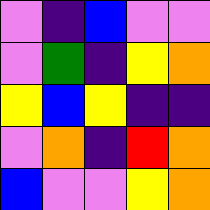[["violet", "indigo", "blue", "violet", "violet"], ["violet", "green", "indigo", "yellow", "orange"], ["yellow", "blue", "yellow", "indigo", "indigo"], ["violet", "orange", "indigo", "red", "orange"], ["blue", "violet", "violet", "yellow", "orange"]]